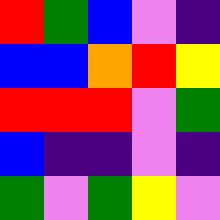[["red", "green", "blue", "violet", "indigo"], ["blue", "blue", "orange", "red", "yellow"], ["red", "red", "red", "violet", "green"], ["blue", "indigo", "indigo", "violet", "indigo"], ["green", "violet", "green", "yellow", "violet"]]